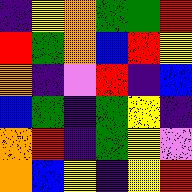[["indigo", "yellow", "orange", "green", "green", "red"], ["red", "green", "orange", "blue", "red", "yellow"], ["orange", "indigo", "violet", "red", "indigo", "blue"], ["blue", "green", "indigo", "green", "yellow", "indigo"], ["orange", "red", "indigo", "green", "yellow", "violet"], ["orange", "blue", "yellow", "indigo", "yellow", "red"]]